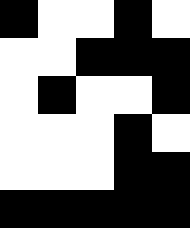[["black", "white", "white", "black", "white"], ["white", "white", "black", "black", "black"], ["white", "black", "white", "white", "black"], ["white", "white", "white", "black", "white"], ["white", "white", "white", "black", "black"], ["black", "black", "black", "black", "black"]]